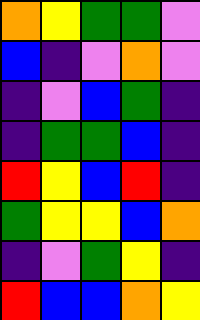[["orange", "yellow", "green", "green", "violet"], ["blue", "indigo", "violet", "orange", "violet"], ["indigo", "violet", "blue", "green", "indigo"], ["indigo", "green", "green", "blue", "indigo"], ["red", "yellow", "blue", "red", "indigo"], ["green", "yellow", "yellow", "blue", "orange"], ["indigo", "violet", "green", "yellow", "indigo"], ["red", "blue", "blue", "orange", "yellow"]]